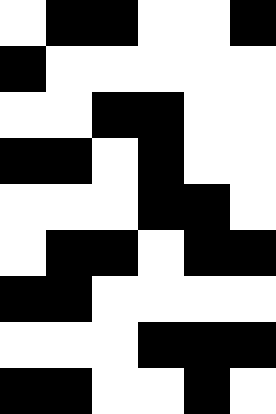[["white", "black", "black", "white", "white", "black"], ["black", "white", "white", "white", "white", "white"], ["white", "white", "black", "black", "white", "white"], ["black", "black", "white", "black", "white", "white"], ["white", "white", "white", "black", "black", "white"], ["white", "black", "black", "white", "black", "black"], ["black", "black", "white", "white", "white", "white"], ["white", "white", "white", "black", "black", "black"], ["black", "black", "white", "white", "black", "white"]]